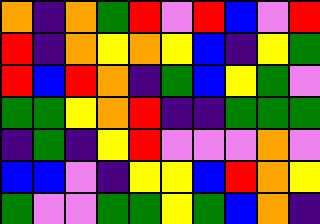[["orange", "indigo", "orange", "green", "red", "violet", "red", "blue", "violet", "red"], ["red", "indigo", "orange", "yellow", "orange", "yellow", "blue", "indigo", "yellow", "green"], ["red", "blue", "red", "orange", "indigo", "green", "blue", "yellow", "green", "violet"], ["green", "green", "yellow", "orange", "red", "indigo", "indigo", "green", "green", "green"], ["indigo", "green", "indigo", "yellow", "red", "violet", "violet", "violet", "orange", "violet"], ["blue", "blue", "violet", "indigo", "yellow", "yellow", "blue", "red", "orange", "yellow"], ["green", "violet", "violet", "green", "green", "yellow", "green", "blue", "orange", "indigo"]]